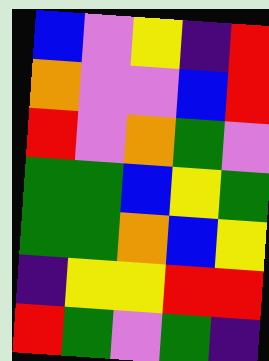[["blue", "violet", "yellow", "indigo", "red"], ["orange", "violet", "violet", "blue", "red"], ["red", "violet", "orange", "green", "violet"], ["green", "green", "blue", "yellow", "green"], ["green", "green", "orange", "blue", "yellow"], ["indigo", "yellow", "yellow", "red", "red"], ["red", "green", "violet", "green", "indigo"]]